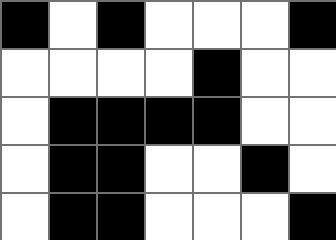[["black", "white", "black", "white", "white", "white", "black"], ["white", "white", "white", "white", "black", "white", "white"], ["white", "black", "black", "black", "black", "white", "white"], ["white", "black", "black", "white", "white", "black", "white"], ["white", "black", "black", "white", "white", "white", "black"]]